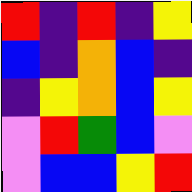[["red", "indigo", "red", "indigo", "yellow"], ["blue", "indigo", "orange", "blue", "indigo"], ["indigo", "yellow", "orange", "blue", "yellow"], ["violet", "red", "green", "blue", "violet"], ["violet", "blue", "blue", "yellow", "red"]]